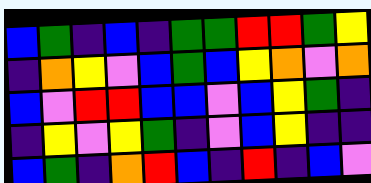[["blue", "green", "indigo", "blue", "indigo", "green", "green", "red", "red", "green", "yellow"], ["indigo", "orange", "yellow", "violet", "blue", "green", "blue", "yellow", "orange", "violet", "orange"], ["blue", "violet", "red", "red", "blue", "blue", "violet", "blue", "yellow", "green", "indigo"], ["indigo", "yellow", "violet", "yellow", "green", "indigo", "violet", "blue", "yellow", "indigo", "indigo"], ["blue", "green", "indigo", "orange", "red", "blue", "indigo", "red", "indigo", "blue", "violet"]]